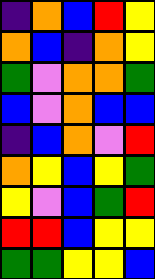[["indigo", "orange", "blue", "red", "yellow"], ["orange", "blue", "indigo", "orange", "yellow"], ["green", "violet", "orange", "orange", "green"], ["blue", "violet", "orange", "blue", "blue"], ["indigo", "blue", "orange", "violet", "red"], ["orange", "yellow", "blue", "yellow", "green"], ["yellow", "violet", "blue", "green", "red"], ["red", "red", "blue", "yellow", "yellow"], ["green", "green", "yellow", "yellow", "blue"]]